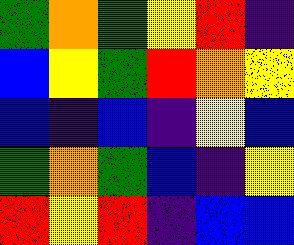[["green", "orange", "green", "yellow", "red", "indigo"], ["blue", "yellow", "green", "red", "orange", "yellow"], ["blue", "indigo", "blue", "indigo", "yellow", "blue"], ["green", "orange", "green", "blue", "indigo", "yellow"], ["red", "yellow", "red", "indigo", "blue", "blue"]]